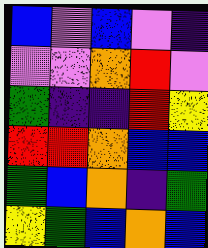[["blue", "violet", "blue", "violet", "indigo"], ["violet", "violet", "orange", "red", "violet"], ["green", "indigo", "indigo", "red", "yellow"], ["red", "red", "orange", "blue", "blue"], ["green", "blue", "orange", "indigo", "green"], ["yellow", "green", "blue", "orange", "blue"]]